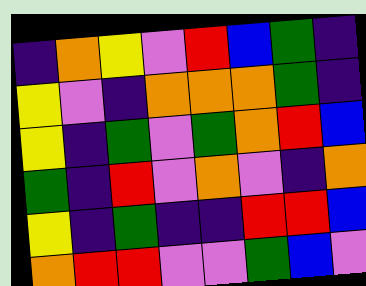[["indigo", "orange", "yellow", "violet", "red", "blue", "green", "indigo"], ["yellow", "violet", "indigo", "orange", "orange", "orange", "green", "indigo"], ["yellow", "indigo", "green", "violet", "green", "orange", "red", "blue"], ["green", "indigo", "red", "violet", "orange", "violet", "indigo", "orange"], ["yellow", "indigo", "green", "indigo", "indigo", "red", "red", "blue"], ["orange", "red", "red", "violet", "violet", "green", "blue", "violet"]]